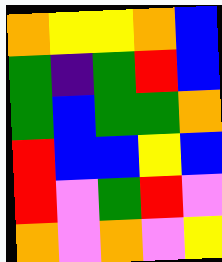[["orange", "yellow", "yellow", "orange", "blue"], ["green", "indigo", "green", "red", "blue"], ["green", "blue", "green", "green", "orange"], ["red", "blue", "blue", "yellow", "blue"], ["red", "violet", "green", "red", "violet"], ["orange", "violet", "orange", "violet", "yellow"]]